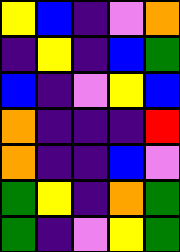[["yellow", "blue", "indigo", "violet", "orange"], ["indigo", "yellow", "indigo", "blue", "green"], ["blue", "indigo", "violet", "yellow", "blue"], ["orange", "indigo", "indigo", "indigo", "red"], ["orange", "indigo", "indigo", "blue", "violet"], ["green", "yellow", "indigo", "orange", "green"], ["green", "indigo", "violet", "yellow", "green"]]